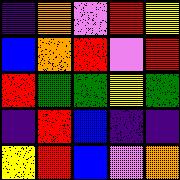[["indigo", "orange", "violet", "red", "yellow"], ["blue", "orange", "red", "violet", "red"], ["red", "green", "green", "yellow", "green"], ["indigo", "red", "blue", "indigo", "indigo"], ["yellow", "red", "blue", "violet", "orange"]]